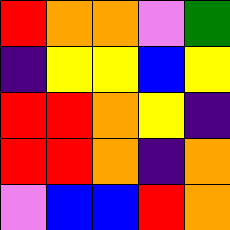[["red", "orange", "orange", "violet", "green"], ["indigo", "yellow", "yellow", "blue", "yellow"], ["red", "red", "orange", "yellow", "indigo"], ["red", "red", "orange", "indigo", "orange"], ["violet", "blue", "blue", "red", "orange"]]